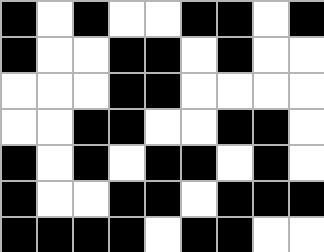[["black", "white", "black", "white", "white", "black", "black", "white", "black"], ["black", "white", "white", "black", "black", "white", "black", "white", "white"], ["white", "white", "white", "black", "black", "white", "white", "white", "white"], ["white", "white", "black", "black", "white", "white", "black", "black", "white"], ["black", "white", "black", "white", "black", "black", "white", "black", "white"], ["black", "white", "white", "black", "black", "white", "black", "black", "black"], ["black", "black", "black", "black", "white", "black", "black", "white", "white"]]